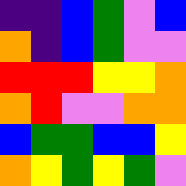[["indigo", "indigo", "blue", "green", "violet", "blue"], ["orange", "indigo", "blue", "green", "violet", "violet"], ["red", "red", "red", "yellow", "yellow", "orange"], ["orange", "red", "violet", "violet", "orange", "orange"], ["blue", "green", "green", "blue", "blue", "yellow"], ["orange", "yellow", "green", "yellow", "green", "violet"]]